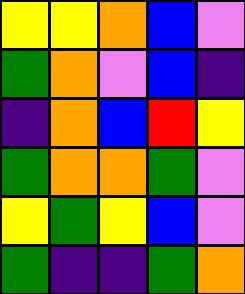[["yellow", "yellow", "orange", "blue", "violet"], ["green", "orange", "violet", "blue", "indigo"], ["indigo", "orange", "blue", "red", "yellow"], ["green", "orange", "orange", "green", "violet"], ["yellow", "green", "yellow", "blue", "violet"], ["green", "indigo", "indigo", "green", "orange"]]